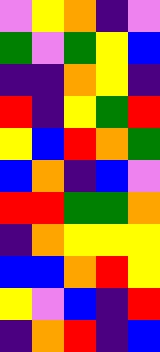[["violet", "yellow", "orange", "indigo", "violet"], ["green", "violet", "green", "yellow", "blue"], ["indigo", "indigo", "orange", "yellow", "indigo"], ["red", "indigo", "yellow", "green", "red"], ["yellow", "blue", "red", "orange", "green"], ["blue", "orange", "indigo", "blue", "violet"], ["red", "red", "green", "green", "orange"], ["indigo", "orange", "yellow", "yellow", "yellow"], ["blue", "blue", "orange", "red", "yellow"], ["yellow", "violet", "blue", "indigo", "red"], ["indigo", "orange", "red", "indigo", "blue"]]